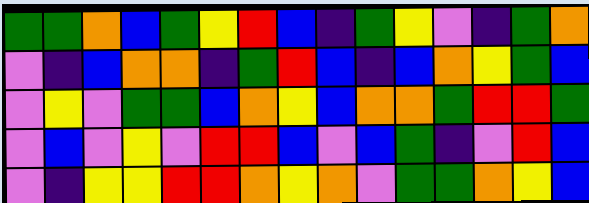[["green", "green", "orange", "blue", "green", "yellow", "red", "blue", "indigo", "green", "yellow", "violet", "indigo", "green", "orange"], ["violet", "indigo", "blue", "orange", "orange", "indigo", "green", "red", "blue", "indigo", "blue", "orange", "yellow", "green", "blue"], ["violet", "yellow", "violet", "green", "green", "blue", "orange", "yellow", "blue", "orange", "orange", "green", "red", "red", "green"], ["violet", "blue", "violet", "yellow", "violet", "red", "red", "blue", "violet", "blue", "green", "indigo", "violet", "red", "blue"], ["violet", "indigo", "yellow", "yellow", "red", "red", "orange", "yellow", "orange", "violet", "green", "green", "orange", "yellow", "blue"]]